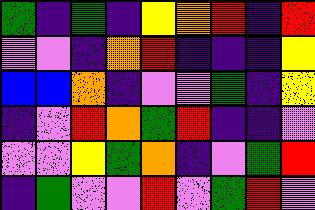[["green", "indigo", "green", "indigo", "yellow", "orange", "red", "indigo", "red"], ["violet", "violet", "indigo", "orange", "red", "indigo", "indigo", "indigo", "yellow"], ["blue", "blue", "orange", "indigo", "violet", "violet", "green", "indigo", "yellow"], ["indigo", "violet", "red", "orange", "green", "red", "indigo", "indigo", "violet"], ["violet", "violet", "yellow", "green", "orange", "indigo", "violet", "green", "red"], ["indigo", "green", "violet", "violet", "red", "violet", "green", "red", "violet"]]